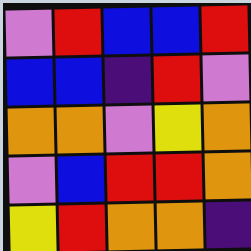[["violet", "red", "blue", "blue", "red"], ["blue", "blue", "indigo", "red", "violet"], ["orange", "orange", "violet", "yellow", "orange"], ["violet", "blue", "red", "red", "orange"], ["yellow", "red", "orange", "orange", "indigo"]]